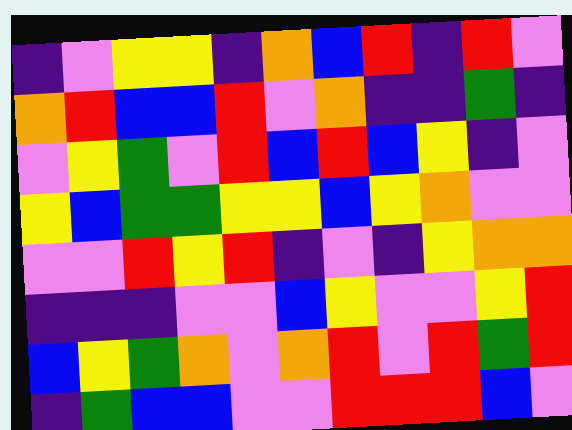[["indigo", "violet", "yellow", "yellow", "indigo", "orange", "blue", "red", "indigo", "red", "violet"], ["orange", "red", "blue", "blue", "red", "violet", "orange", "indigo", "indigo", "green", "indigo"], ["violet", "yellow", "green", "violet", "red", "blue", "red", "blue", "yellow", "indigo", "violet"], ["yellow", "blue", "green", "green", "yellow", "yellow", "blue", "yellow", "orange", "violet", "violet"], ["violet", "violet", "red", "yellow", "red", "indigo", "violet", "indigo", "yellow", "orange", "orange"], ["indigo", "indigo", "indigo", "violet", "violet", "blue", "yellow", "violet", "violet", "yellow", "red"], ["blue", "yellow", "green", "orange", "violet", "orange", "red", "violet", "red", "green", "red"], ["indigo", "green", "blue", "blue", "violet", "violet", "red", "red", "red", "blue", "violet"]]